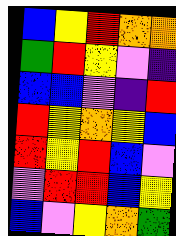[["blue", "yellow", "red", "orange", "orange"], ["green", "red", "yellow", "violet", "indigo"], ["blue", "blue", "violet", "indigo", "red"], ["red", "yellow", "orange", "yellow", "blue"], ["red", "yellow", "red", "blue", "violet"], ["violet", "red", "red", "blue", "yellow"], ["blue", "violet", "yellow", "orange", "green"]]